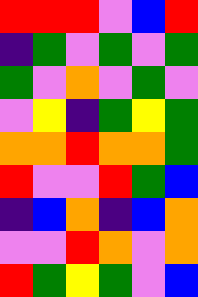[["red", "red", "red", "violet", "blue", "red"], ["indigo", "green", "violet", "green", "violet", "green"], ["green", "violet", "orange", "violet", "green", "violet"], ["violet", "yellow", "indigo", "green", "yellow", "green"], ["orange", "orange", "red", "orange", "orange", "green"], ["red", "violet", "violet", "red", "green", "blue"], ["indigo", "blue", "orange", "indigo", "blue", "orange"], ["violet", "violet", "red", "orange", "violet", "orange"], ["red", "green", "yellow", "green", "violet", "blue"]]